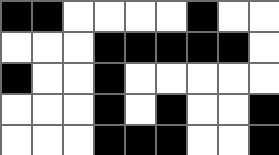[["black", "black", "white", "white", "white", "white", "black", "white", "white"], ["white", "white", "white", "black", "black", "black", "black", "black", "white"], ["black", "white", "white", "black", "white", "white", "white", "white", "white"], ["white", "white", "white", "black", "white", "black", "white", "white", "black"], ["white", "white", "white", "black", "black", "black", "white", "white", "black"]]